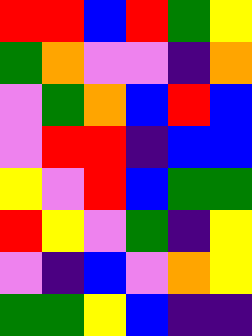[["red", "red", "blue", "red", "green", "yellow"], ["green", "orange", "violet", "violet", "indigo", "orange"], ["violet", "green", "orange", "blue", "red", "blue"], ["violet", "red", "red", "indigo", "blue", "blue"], ["yellow", "violet", "red", "blue", "green", "green"], ["red", "yellow", "violet", "green", "indigo", "yellow"], ["violet", "indigo", "blue", "violet", "orange", "yellow"], ["green", "green", "yellow", "blue", "indigo", "indigo"]]